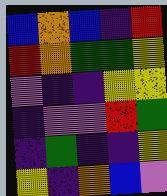[["blue", "orange", "blue", "indigo", "red"], ["red", "orange", "green", "green", "yellow"], ["violet", "indigo", "indigo", "yellow", "yellow"], ["indigo", "violet", "violet", "red", "green"], ["indigo", "green", "indigo", "indigo", "yellow"], ["yellow", "indigo", "orange", "blue", "violet"]]